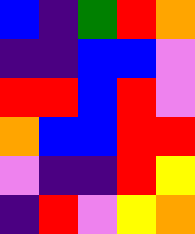[["blue", "indigo", "green", "red", "orange"], ["indigo", "indigo", "blue", "blue", "violet"], ["red", "red", "blue", "red", "violet"], ["orange", "blue", "blue", "red", "red"], ["violet", "indigo", "indigo", "red", "yellow"], ["indigo", "red", "violet", "yellow", "orange"]]